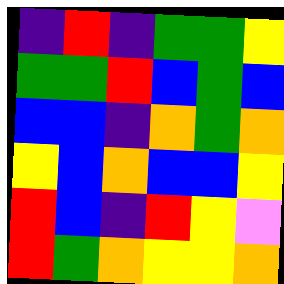[["indigo", "red", "indigo", "green", "green", "yellow"], ["green", "green", "red", "blue", "green", "blue"], ["blue", "blue", "indigo", "orange", "green", "orange"], ["yellow", "blue", "orange", "blue", "blue", "yellow"], ["red", "blue", "indigo", "red", "yellow", "violet"], ["red", "green", "orange", "yellow", "yellow", "orange"]]